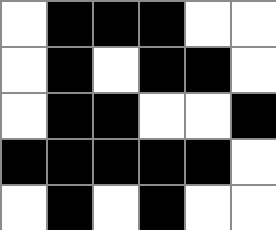[["white", "black", "black", "black", "white", "white"], ["white", "black", "white", "black", "black", "white"], ["white", "black", "black", "white", "white", "black"], ["black", "black", "black", "black", "black", "white"], ["white", "black", "white", "black", "white", "white"]]